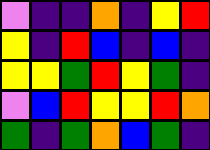[["violet", "indigo", "indigo", "orange", "indigo", "yellow", "red"], ["yellow", "indigo", "red", "blue", "indigo", "blue", "indigo"], ["yellow", "yellow", "green", "red", "yellow", "green", "indigo"], ["violet", "blue", "red", "yellow", "yellow", "red", "orange"], ["green", "indigo", "green", "orange", "blue", "green", "indigo"]]